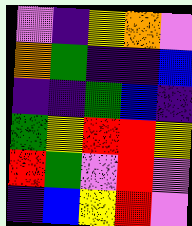[["violet", "indigo", "yellow", "orange", "violet"], ["orange", "green", "indigo", "indigo", "blue"], ["indigo", "indigo", "green", "blue", "indigo"], ["green", "yellow", "red", "red", "yellow"], ["red", "green", "violet", "red", "violet"], ["indigo", "blue", "yellow", "red", "violet"]]